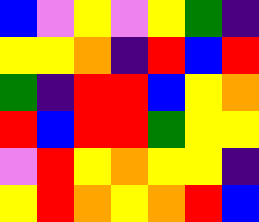[["blue", "violet", "yellow", "violet", "yellow", "green", "indigo"], ["yellow", "yellow", "orange", "indigo", "red", "blue", "red"], ["green", "indigo", "red", "red", "blue", "yellow", "orange"], ["red", "blue", "red", "red", "green", "yellow", "yellow"], ["violet", "red", "yellow", "orange", "yellow", "yellow", "indigo"], ["yellow", "red", "orange", "yellow", "orange", "red", "blue"]]